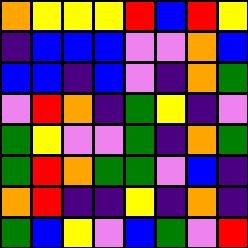[["orange", "yellow", "yellow", "yellow", "red", "blue", "red", "yellow"], ["indigo", "blue", "blue", "blue", "violet", "violet", "orange", "blue"], ["blue", "blue", "indigo", "blue", "violet", "indigo", "orange", "green"], ["violet", "red", "orange", "indigo", "green", "yellow", "indigo", "violet"], ["green", "yellow", "violet", "violet", "green", "indigo", "orange", "green"], ["green", "red", "orange", "green", "green", "violet", "blue", "indigo"], ["orange", "red", "indigo", "indigo", "yellow", "indigo", "orange", "indigo"], ["green", "blue", "yellow", "violet", "blue", "green", "violet", "red"]]